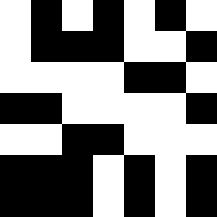[["white", "black", "white", "black", "white", "black", "white"], ["white", "black", "black", "black", "white", "white", "black"], ["white", "white", "white", "white", "black", "black", "white"], ["black", "black", "white", "white", "white", "white", "black"], ["white", "white", "black", "black", "white", "white", "white"], ["black", "black", "black", "white", "black", "white", "black"], ["black", "black", "black", "white", "black", "white", "black"]]